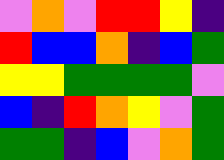[["violet", "orange", "violet", "red", "red", "yellow", "indigo"], ["red", "blue", "blue", "orange", "indigo", "blue", "green"], ["yellow", "yellow", "green", "green", "green", "green", "violet"], ["blue", "indigo", "red", "orange", "yellow", "violet", "green"], ["green", "green", "indigo", "blue", "violet", "orange", "green"]]